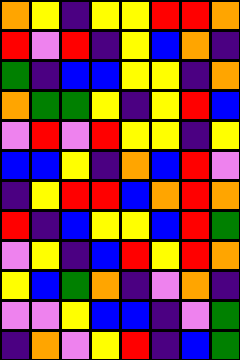[["orange", "yellow", "indigo", "yellow", "yellow", "red", "red", "orange"], ["red", "violet", "red", "indigo", "yellow", "blue", "orange", "indigo"], ["green", "indigo", "blue", "blue", "yellow", "yellow", "indigo", "orange"], ["orange", "green", "green", "yellow", "indigo", "yellow", "red", "blue"], ["violet", "red", "violet", "red", "yellow", "yellow", "indigo", "yellow"], ["blue", "blue", "yellow", "indigo", "orange", "blue", "red", "violet"], ["indigo", "yellow", "red", "red", "blue", "orange", "red", "orange"], ["red", "indigo", "blue", "yellow", "yellow", "blue", "red", "green"], ["violet", "yellow", "indigo", "blue", "red", "yellow", "red", "orange"], ["yellow", "blue", "green", "orange", "indigo", "violet", "orange", "indigo"], ["violet", "violet", "yellow", "blue", "blue", "indigo", "violet", "green"], ["indigo", "orange", "violet", "yellow", "red", "indigo", "blue", "green"]]